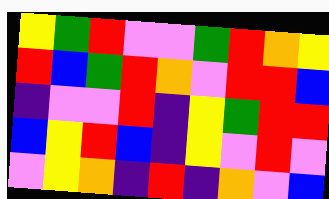[["yellow", "green", "red", "violet", "violet", "green", "red", "orange", "yellow"], ["red", "blue", "green", "red", "orange", "violet", "red", "red", "blue"], ["indigo", "violet", "violet", "red", "indigo", "yellow", "green", "red", "red"], ["blue", "yellow", "red", "blue", "indigo", "yellow", "violet", "red", "violet"], ["violet", "yellow", "orange", "indigo", "red", "indigo", "orange", "violet", "blue"]]